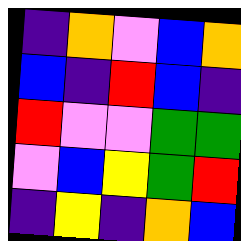[["indigo", "orange", "violet", "blue", "orange"], ["blue", "indigo", "red", "blue", "indigo"], ["red", "violet", "violet", "green", "green"], ["violet", "blue", "yellow", "green", "red"], ["indigo", "yellow", "indigo", "orange", "blue"]]